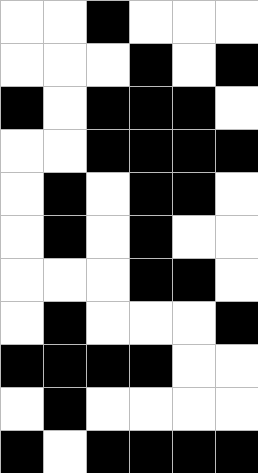[["white", "white", "black", "white", "white", "white"], ["white", "white", "white", "black", "white", "black"], ["black", "white", "black", "black", "black", "white"], ["white", "white", "black", "black", "black", "black"], ["white", "black", "white", "black", "black", "white"], ["white", "black", "white", "black", "white", "white"], ["white", "white", "white", "black", "black", "white"], ["white", "black", "white", "white", "white", "black"], ["black", "black", "black", "black", "white", "white"], ["white", "black", "white", "white", "white", "white"], ["black", "white", "black", "black", "black", "black"]]